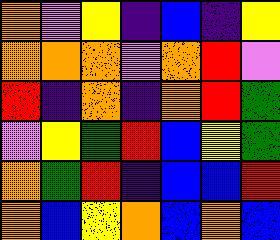[["orange", "violet", "yellow", "indigo", "blue", "indigo", "yellow"], ["orange", "orange", "orange", "violet", "orange", "red", "violet"], ["red", "indigo", "orange", "indigo", "orange", "red", "green"], ["violet", "yellow", "green", "red", "blue", "yellow", "green"], ["orange", "green", "red", "indigo", "blue", "blue", "red"], ["orange", "blue", "yellow", "orange", "blue", "orange", "blue"]]